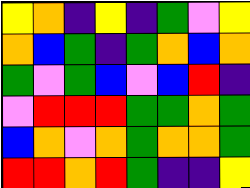[["yellow", "orange", "indigo", "yellow", "indigo", "green", "violet", "yellow"], ["orange", "blue", "green", "indigo", "green", "orange", "blue", "orange"], ["green", "violet", "green", "blue", "violet", "blue", "red", "indigo"], ["violet", "red", "red", "red", "green", "green", "orange", "green"], ["blue", "orange", "violet", "orange", "green", "orange", "orange", "green"], ["red", "red", "orange", "red", "green", "indigo", "indigo", "yellow"]]